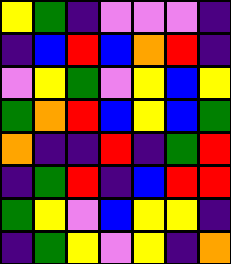[["yellow", "green", "indigo", "violet", "violet", "violet", "indigo"], ["indigo", "blue", "red", "blue", "orange", "red", "indigo"], ["violet", "yellow", "green", "violet", "yellow", "blue", "yellow"], ["green", "orange", "red", "blue", "yellow", "blue", "green"], ["orange", "indigo", "indigo", "red", "indigo", "green", "red"], ["indigo", "green", "red", "indigo", "blue", "red", "red"], ["green", "yellow", "violet", "blue", "yellow", "yellow", "indigo"], ["indigo", "green", "yellow", "violet", "yellow", "indigo", "orange"]]